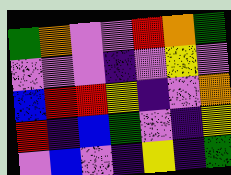[["green", "orange", "violet", "violet", "red", "orange", "green"], ["violet", "violet", "violet", "indigo", "violet", "yellow", "violet"], ["blue", "red", "red", "yellow", "indigo", "violet", "orange"], ["red", "indigo", "blue", "green", "violet", "indigo", "yellow"], ["violet", "blue", "violet", "indigo", "yellow", "indigo", "green"]]